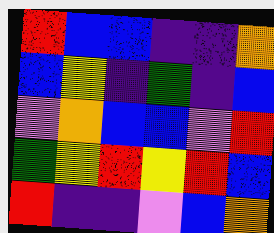[["red", "blue", "blue", "indigo", "indigo", "orange"], ["blue", "yellow", "indigo", "green", "indigo", "blue"], ["violet", "orange", "blue", "blue", "violet", "red"], ["green", "yellow", "red", "yellow", "red", "blue"], ["red", "indigo", "indigo", "violet", "blue", "orange"]]